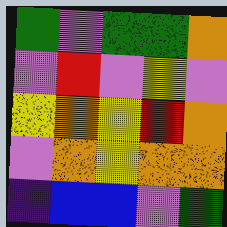[["green", "violet", "green", "green", "orange"], ["violet", "red", "violet", "yellow", "violet"], ["yellow", "orange", "yellow", "red", "orange"], ["violet", "orange", "yellow", "orange", "orange"], ["indigo", "blue", "blue", "violet", "green"]]